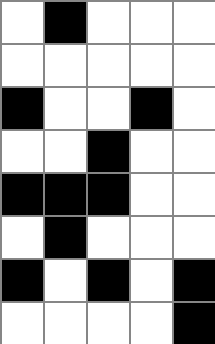[["white", "black", "white", "white", "white"], ["white", "white", "white", "white", "white"], ["black", "white", "white", "black", "white"], ["white", "white", "black", "white", "white"], ["black", "black", "black", "white", "white"], ["white", "black", "white", "white", "white"], ["black", "white", "black", "white", "black"], ["white", "white", "white", "white", "black"]]